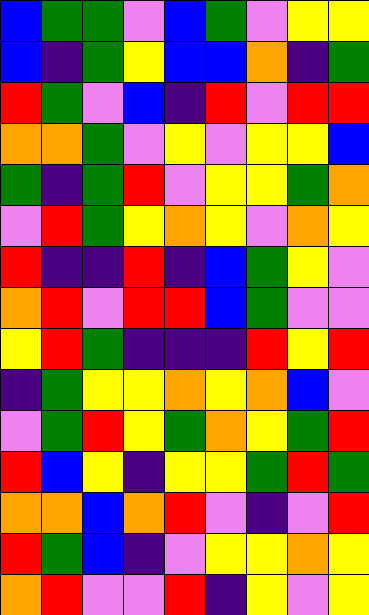[["blue", "green", "green", "violet", "blue", "green", "violet", "yellow", "yellow"], ["blue", "indigo", "green", "yellow", "blue", "blue", "orange", "indigo", "green"], ["red", "green", "violet", "blue", "indigo", "red", "violet", "red", "red"], ["orange", "orange", "green", "violet", "yellow", "violet", "yellow", "yellow", "blue"], ["green", "indigo", "green", "red", "violet", "yellow", "yellow", "green", "orange"], ["violet", "red", "green", "yellow", "orange", "yellow", "violet", "orange", "yellow"], ["red", "indigo", "indigo", "red", "indigo", "blue", "green", "yellow", "violet"], ["orange", "red", "violet", "red", "red", "blue", "green", "violet", "violet"], ["yellow", "red", "green", "indigo", "indigo", "indigo", "red", "yellow", "red"], ["indigo", "green", "yellow", "yellow", "orange", "yellow", "orange", "blue", "violet"], ["violet", "green", "red", "yellow", "green", "orange", "yellow", "green", "red"], ["red", "blue", "yellow", "indigo", "yellow", "yellow", "green", "red", "green"], ["orange", "orange", "blue", "orange", "red", "violet", "indigo", "violet", "red"], ["red", "green", "blue", "indigo", "violet", "yellow", "yellow", "orange", "yellow"], ["orange", "red", "violet", "violet", "red", "indigo", "yellow", "violet", "yellow"]]